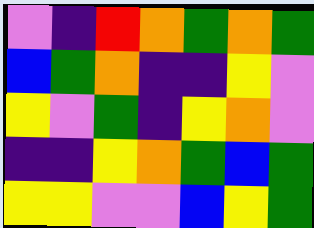[["violet", "indigo", "red", "orange", "green", "orange", "green"], ["blue", "green", "orange", "indigo", "indigo", "yellow", "violet"], ["yellow", "violet", "green", "indigo", "yellow", "orange", "violet"], ["indigo", "indigo", "yellow", "orange", "green", "blue", "green"], ["yellow", "yellow", "violet", "violet", "blue", "yellow", "green"]]